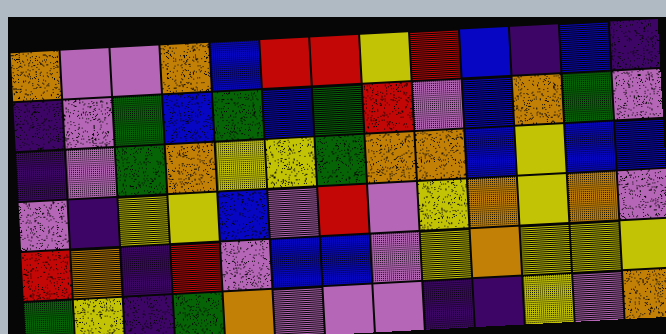[["orange", "violet", "violet", "orange", "blue", "red", "red", "yellow", "red", "blue", "indigo", "blue", "indigo"], ["indigo", "violet", "green", "blue", "green", "blue", "green", "red", "violet", "blue", "orange", "green", "violet"], ["indigo", "violet", "green", "orange", "yellow", "yellow", "green", "orange", "orange", "blue", "yellow", "blue", "blue"], ["violet", "indigo", "yellow", "yellow", "blue", "violet", "red", "violet", "yellow", "orange", "yellow", "orange", "violet"], ["red", "orange", "indigo", "red", "violet", "blue", "blue", "violet", "yellow", "orange", "yellow", "yellow", "yellow"], ["green", "yellow", "indigo", "green", "orange", "violet", "violet", "violet", "indigo", "indigo", "yellow", "violet", "orange"]]